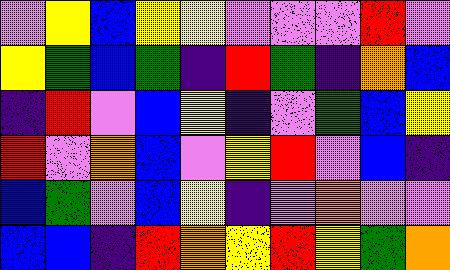[["violet", "yellow", "blue", "yellow", "yellow", "violet", "violet", "violet", "red", "violet"], ["yellow", "green", "blue", "green", "indigo", "red", "green", "indigo", "orange", "blue"], ["indigo", "red", "violet", "blue", "yellow", "indigo", "violet", "green", "blue", "yellow"], ["red", "violet", "orange", "blue", "violet", "yellow", "red", "violet", "blue", "indigo"], ["blue", "green", "violet", "blue", "yellow", "indigo", "violet", "orange", "violet", "violet"], ["blue", "blue", "indigo", "red", "orange", "yellow", "red", "yellow", "green", "orange"]]